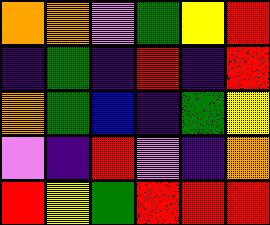[["orange", "orange", "violet", "green", "yellow", "red"], ["indigo", "green", "indigo", "red", "indigo", "red"], ["orange", "green", "blue", "indigo", "green", "yellow"], ["violet", "indigo", "red", "violet", "indigo", "orange"], ["red", "yellow", "green", "red", "red", "red"]]